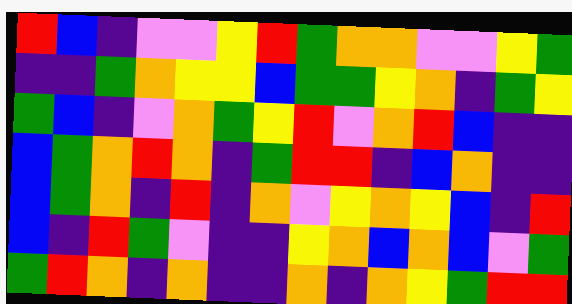[["red", "blue", "indigo", "violet", "violet", "yellow", "red", "green", "orange", "orange", "violet", "violet", "yellow", "green"], ["indigo", "indigo", "green", "orange", "yellow", "yellow", "blue", "green", "green", "yellow", "orange", "indigo", "green", "yellow"], ["green", "blue", "indigo", "violet", "orange", "green", "yellow", "red", "violet", "orange", "red", "blue", "indigo", "indigo"], ["blue", "green", "orange", "red", "orange", "indigo", "green", "red", "red", "indigo", "blue", "orange", "indigo", "indigo"], ["blue", "green", "orange", "indigo", "red", "indigo", "orange", "violet", "yellow", "orange", "yellow", "blue", "indigo", "red"], ["blue", "indigo", "red", "green", "violet", "indigo", "indigo", "yellow", "orange", "blue", "orange", "blue", "violet", "green"], ["green", "red", "orange", "indigo", "orange", "indigo", "indigo", "orange", "indigo", "orange", "yellow", "green", "red", "red"]]